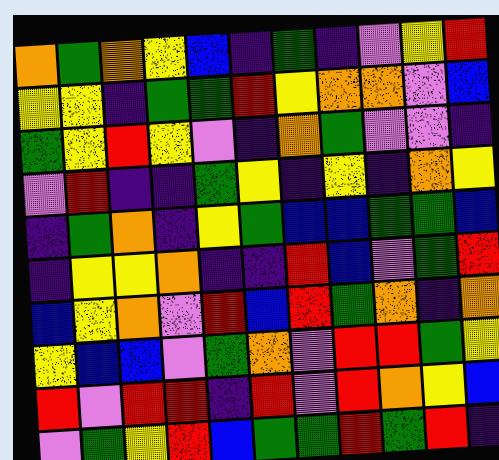[["orange", "green", "orange", "yellow", "blue", "indigo", "green", "indigo", "violet", "yellow", "red"], ["yellow", "yellow", "indigo", "green", "green", "red", "yellow", "orange", "orange", "violet", "blue"], ["green", "yellow", "red", "yellow", "violet", "indigo", "orange", "green", "violet", "violet", "indigo"], ["violet", "red", "indigo", "indigo", "green", "yellow", "indigo", "yellow", "indigo", "orange", "yellow"], ["indigo", "green", "orange", "indigo", "yellow", "green", "blue", "blue", "green", "green", "blue"], ["indigo", "yellow", "yellow", "orange", "indigo", "indigo", "red", "blue", "violet", "green", "red"], ["blue", "yellow", "orange", "violet", "red", "blue", "red", "green", "orange", "indigo", "orange"], ["yellow", "blue", "blue", "violet", "green", "orange", "violet", "red", "red", "green", "yellow"], ["red", "violet", "red", "red", "indigo", "red", "violet", "red", "orange", "yellow", "blue"], ["violet", "green", "yellow", "red", "blue", "green", "green", "red", "green", "red", "indigo"]]